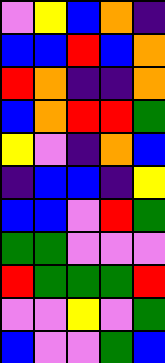[["violet", "yellow", "blue", "orange", "indigo"], ["blue", "blue", "red", "blue", "orange"], ["red", "orange", "indigo", "indigo", "orange"], ["blue", "orange", "red", "red", "green"], ["yellow", "violet", "indigo", "orange", "blue"], ["indigo", "blue", "blue", "indigo", "yellow"], ["blue", "blue", "violet", "red", "green"], ["green", "green", "violet", "violet", "violet"], ["red", "green", "green", "green", "red"], ["violet", "violet", "yellow", "violet", "green"], ["blue", "violet", "violet", "green", "blue"]]